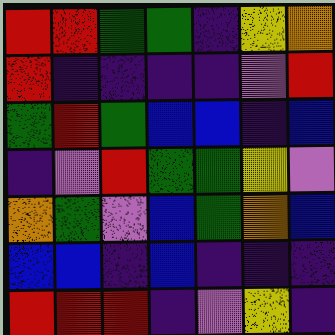[["red", "red", "green", "green", "indigo", "yellow", "orange"], ["red", "indigo", "indigo", "indigo", "indigo", "violet", "red"], ["green", "red", "green", "blue", "blue", "indigo", "blue"], ["indigo", "violet", "red", "green", "green", "yellow", "violet"], ["orange", "green", "violet", "blue", "green", "orange", "blue"], ["blue", "blue", "indigo", "blue", "indigo", "indigo", "indigo"], ["red", "red", "red", "indigo", "violet", "yellow", "indigo"]]